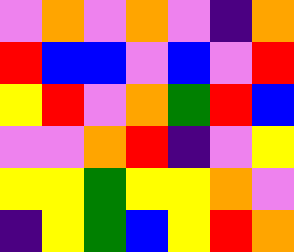[["violet", "orange", "violet", "orange", "violet", "indigo", "orange"], ["red", "blue", "blue", "violet", "blue", "violet", "red"], ["yellow", "red", "violet", "orange", "green", "red", "blue"], ["violet", "violet", "orange", "red", "indigo", "violet", "yellow"], ["yellow", "yellow", "green", "yellow", "yellow", "orange", "violet"], ["indigo", "yellow", "green", "blue", "yellow", "red", "orange"]]